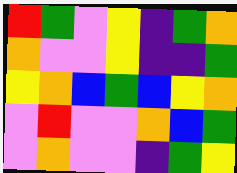[["red", "green", "violet", "yellow", "indigo", "green", "orange"], ["orange", "violet", "violet", "yellow", "indigo", "indigo", "green"], ["yellow", "orange", "blue", "green", "blue", "yellow", "orange"], ["violet", "red", "violet", "violet", "orange", "blue", "green"], ["violet", "orange", "violet", "violet", "indigo", "green", "yellow"]]